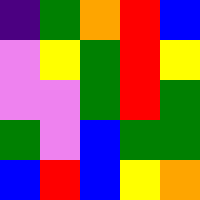[["indigo", "green", "orange", "red", "blue"], ["violet", "yellow", "green", "red", "yellow"], ["violet", "violet", "green", "red", "green"], ["green", "violet", "blue", "green", "green"], ["blue", "red", "blue", "yellow", "orange"]]